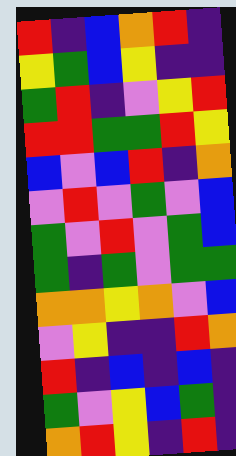[["red", "indigo", "blue", "orange", "red", "indigo"], ["yellow", "green", "blue", "yellow", "indigo", "indigo"], ["green", "red", "indigo", "violet", "yellow", "red"], ["red", "red", "green", "green", "red", "yellow"], ["blue", "violet", "blue", "red", "indigo", "orange"], ["violet", "red", "violet", "green", "violet", "blue"], ["green", "violet", "red", "violet", "green", "blue"], ["green", "indigo", "green", "violet", "green", "green"], ["orange", "orange", "yellow", "orange", "violet", "blue"], ["violet", "yellow", "indigo", "indigo", "red", "orange"], ["red", "indigo", "blue", "indigo", "blue", "indigo"], ["green", "violet", "yellow", "blue", "green", "indigo"], ["orange", "red", "yellow", "indigo", "red", "indigo"]]